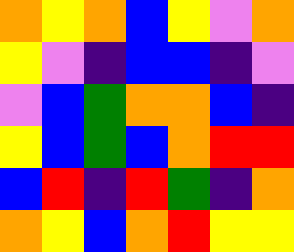[["orange", "yellow", "orange", "blue", "yellow", "violet", "orange"], ["yellow", "violet", "indigo", "blue", "blue", "indigo", "violet"], ["violet", "blue", "green", "orange", "orange", "blue", "indigo"], ["yellow", "blue", "green", "blue", "orange", "red", "red"], ["blue", "red", "indigo", "red", "green", "indigo", "orange"], ["orange", "yellow", "blue", "orange", "red", "yellow", "yellow"]]